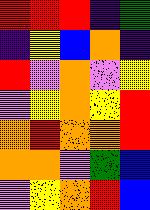[["red", "red", "red", "indigo", "green"], ["indigo", "yellow", "blue", "orange", "indigo"], ["red", "violet", "orange", "violet", "yellow"], ["violet", "yellow", "orange", "yellow", "red"], ["orange", "red", "orange", "orange", "red"], ["orange", "orange", "violet", "green", "blue"], ["violet", "yellow", "orange", "red", "blue"]]